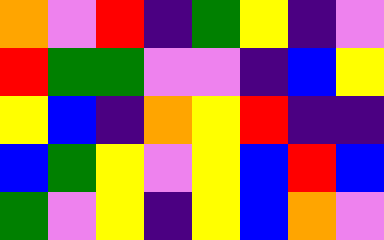[["orange", "violet", "red", "indigo", "green", "yellow", "indigo", "violet"], ["red", "green", "green", "violet", "violet", "indigo", "blue", "yellow"], ["yellow", "blue", "indigo", "orange", "yellow", "red", "indigo", "indigo"], ["blue", "green", "yellow", "violet", "yellow", "blue", "red", "blue"], ["green", "violet", "yellow", "indigo", "yellow", "blue", "orange", "violet"]]